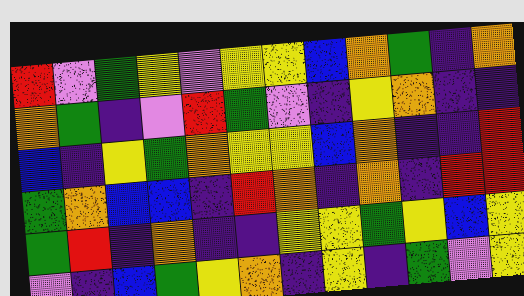[["red", "violet", "green", "yellow", "violet", "yellow", "yellow", "blue", "orange", "green", "indigo", "orange"], ["orange", "green", "indigo", "violet", "red", "green", "violet", "indigo", "yellow", "orange", "indigo", "indigo"], ["blue", "indigo", "yellow", "green", "orange", "yellow", "yellow", "blue", "orange", "indigo", "indigo", "red"], ["green", "orange", "blue", "blue", "indigo", "red", "orange", "indigo", "orange", "indigo", "red", "red"], ["green", "red", "indigo", "orange", "indigo", "indigo", "yellow", "yellow", "green", "yellow", "blue", "yellow"], ["violet", "indigo", "blue", "green", "yellow", "orange", "indigo", "yellow", "indigo", "green", "violet", "yellow"]]